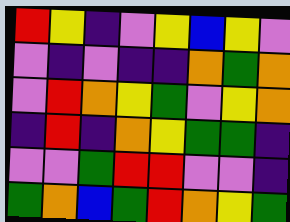[["red", "yellow", "indigo", "violet", "yellow", "blue", "yellow", "violet"], ["violet", "indigo", "violet", "indigo", "indigo", "orange", "green", "orange"], ["violet", "red", "orange", "yellow", "green", "violet", "yellow", "orange"], ["indigo", "red", "indigo", "orange", "yellow", "green", "green", "indigo"], ["violet", "violet", "green", "red", "red", "violet", "violet", "indigo"], ["green", "orange", "blue", "green", "red", "orange", "yellow", "green"]]